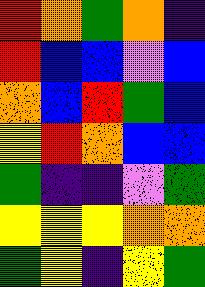[["red", "orange", "green", "orange", "indigo"], ["red", "blue", "blue", "violet", "blue"], ["orange", "blue", "red", "green", "blue"], ["yellow", "red", "orange", "blue", "blue"], ["green", "indigo", "indigo", "violet", "green"], ["yellow", "yellow", "yellow", "orange", "orange"], ["green", "yellow", "indigo", "yellow", "green"]]